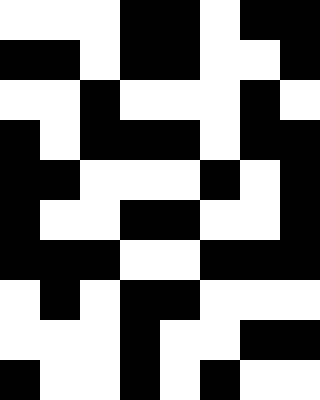[["white", "white", "white", "black", "black", "white", "black", "black"], ["black", "black", "white", "black", "black", "white", "white", "black"], ["white", "white", "black", "white", "white", "white", "black", "white"], ["black", "white", "black", "black", "black", "white", "black", "black"], ["black", "black", "white", "white", "white", "black", "white", "black"], ["black", "white", "white", "black", "black", "white", "white", "black"], ["black", "black", "black", "white", "white", "black", "black", "black"], ["white", "black", "white", "black", "black", "white", "white", "white"], ["white", "white", "white", "black", "white", "white", "black", "black"], ["black", "white", "white", "black", "white", "black", "white", "white"]]